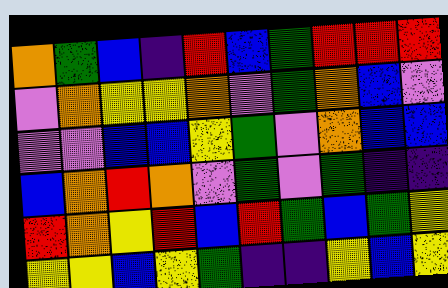[["orange", "green", "blue", "indigo", "red", "blue", "green", "red", "red", "red"], ["violet", "orange", "yellow", "yellow", "orange", "violet", "green", "orange", "blue", "violet"], ["violet", "violet", "blue", "blue", "yellow", "green", "violet", "orange", "blue", "blue"], ["blue", "orange", "red", "orange", "violet", "green", "violet", "green", "indigo", "indigo"], ["red", "orange", "yellow", "red", "blue", "red", "green", "blue", "green", "yellow"], ["yellow", "yellow", "blue", "yellow", "green", "indigo", "indigo", "yellow", "blue", "yellow"]]